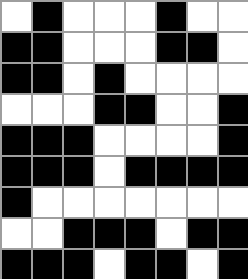[["white", "black", "white", "white", "white", "black", "white", "white"], ["black", "black", "white", "white", "white", "black", "black", "white"], ["black", "black", "white", "black", "white", "white", "white", "white"], ["white", "white", "white", "black", "black", "white", "white", "black"], ["black", "black", "black", "white", "white", "white", "white", "black"], ["black", "black", "black", "white", "black", "black", "black", "black"], ["black", "white", "white", "white", "white", "white", "white", "white"], ["white", "white", "black", "black", "black", "white", "black", "black"], ["black", "black", "black", "white", "black", "black", "white", "black"]]